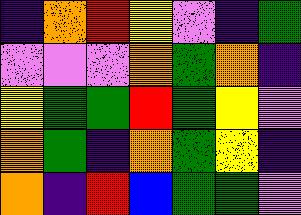[["indigo", "orange", "red", "yellow", "violet", "indigo", "green"], ["violet", "violet", "violet", "orange", "green", "orange", "indigo"], ["yellow", "green", "green", "red", "green", "yellow", "violet"], ["orange", "green", "indigo", "orange", "green", "yellow", "indigo"], ["orange", "indigo", "red", "blue", "green", "green", "violet"]]